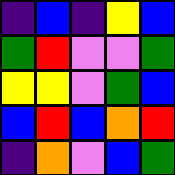[["indigo", "blue", "indigo", "yellow", "blue"], ["green", "red", "violet", "violet", "green"], ["yellow", "yellow", "violet", "green", "blue"], ["blue", "red", "blue", "orange", "red"], ["indigo", "orange", "violet", "blue", "green"]]